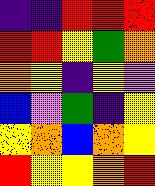[["indigo", "indigo", "red", "red", "red"], ["red", "red", "yellow", "green", "orange"], ["orange", "yellow", "indigo", "yellow", "violet"], ["blue", "violet", "green", "indigo", "yellow"], ["yellow", "orange", "blue", "orange", "yellow"], ["red", "yellow", "yellow", "orange", "red"]]